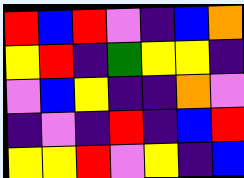[["red", "blue", "red", "violet", "indigo", "blue", "orange"], ["yellow", "red", "indigo", "green", "yellow", "yellow", "indigo"], ["violet", "blue", "yellow", "indigo", "indigo", "orange", "violet"], ["indigo", "violet", "indigo", "red", "indigo", "blue", "red"], ["yellow", "yellow", "red", "violet", "yellow", "indigo", "blue"]]